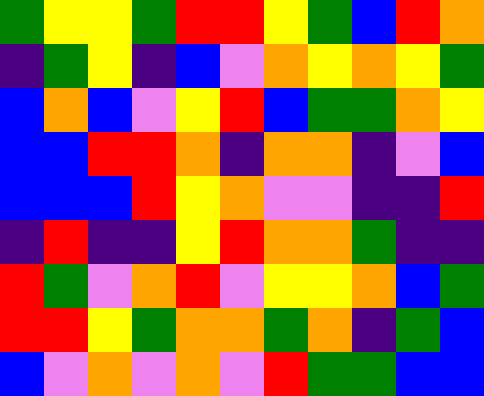[["green", "yellow", "yellow", "green", "red", "red", "yellow", "green", "blue", "red", "orange"], ["indigo", "green", "yellow", "indigo", "blue", "violet", "orange", "yellow", "orange", "yellow", "green"], ["blue", "orange", "blue", "violet", "yellow", "red", "blue", "green", "green", "orange", "yellow"], ["blue", "blue", "red", "red", "orange", "indigo", "orange", "orange", "indigo", "violet", "blue"], ["blue", "blue", "blue", "red", "yellow", "orange", "violet", "violet", "indigo", "indigo", "red"], ["indigo", "red", "indigo", "indigo", "yellow", "red", "orange", "orange", "green", "indigo", "indigo"], ["red", "green", "violet", "orange", "red", "violet", "yellow", "yellow", "orange", "blue", "green"], ["red", "red", "yellow", "green", "orange", "orange", "green", "orange", "indigo", "green", "blue"], ["blue", "violet", "orange", "violet", "orange", "violet", "red", "green", "green", "blue", "blue"]]